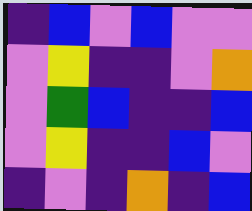[["indigo", "blue", "violet", "blue", "violet", "violet"], ["violet", "yellow", "indigo", "indigo", "violet", "orange"], ["violet", "green", "blue", "indigo", "indigo", "blue"], ["violet", "yellow", "indigo", "indigo", "blue", "violet"], ["indigo", "violet", "indigo", "orange", "indigo", "blue"]]